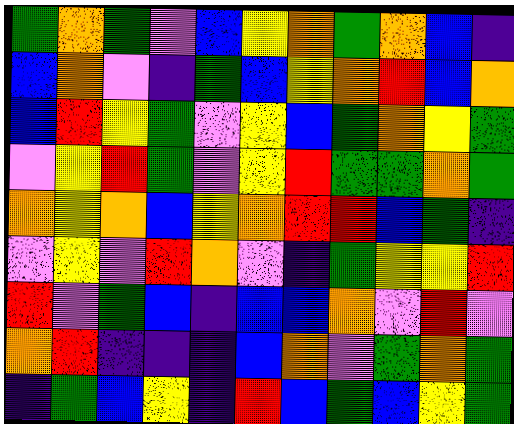[["green", "orange", "green", "violet", "blue", "yellow", "orange", "green", "orange", "blue", "indigo"], ["blue", "orange", "violet", "indigo", "green", "blue", "yellow", "orange", "red", "blue", "orange"], ["blue", "red", "yellow", "green", "violet", "yellow", "blue", "green", "orange", "yellow", "green"], ["violet", "yellow", "red", "green", "violet", "yellow", "red", "green", "green", "orange", "green"], ["orange", "yellow", "orange", "blue", "yellow", "orange", "red", "red", "blue", "green", "indigo"], ["violet", "yellow", "violet", "red", "orange", "violet", "indigo", "green", "yellow", "yellow", "red"], ["red", "violet", "green", "blue", "indigo", "blue", "blue", "orange", "violet", "red", "violet"], ["orange", "red", "indigo", "indigo", "indigo", "blue", "orange", "violet", "green", "orange", "green"], ["indigo", "green", "blue", "yellow", "indigo", "red", "blue", "green", "blue", "yellow", "green"]]